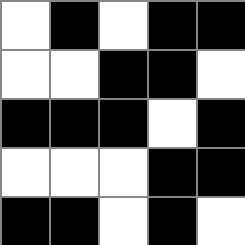[["white", "black", "white", "black", "black"], ["white", "white", "black", "black", "white"], ["black", "black", "black", "white", "black"], ["white", "white", "white", "black", "black"], ["black", "black", "white", "black", "white"]]